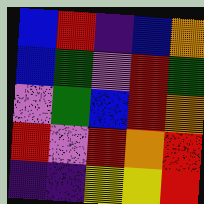[["blue", "red", "indigo", "blue", "orange"], ["blue", "green", "violet", "red", "green"], ["violet", "green", "blue", "red", "orange"], ["red", "violet", "red", "orange", "red"], ["indigo", "indigo", "yellow", "yellow", "red"]]